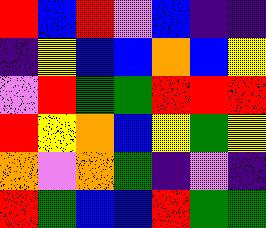[["red", "blue", "red", "violet", "blue", "indigo", "indigo"], ["indigo", "yellow", "blue", "blue", "orange", "blue", "yellow"], ["violet", "red", "green", "green", "red", "red", "red"], ["red", "yellow", "orange", "blue", "yellow", "green", "yellow"], ["orange", "violet", "orange", "green", "indigo", "violet", "indigo"], ["red", "green", "blue", "blue", "red", "green", "green"]]